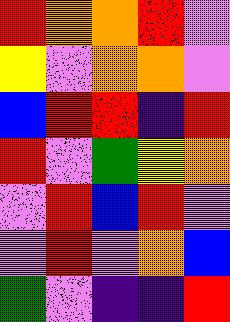[["red", "orange", "orange", "red", "violet"], ["yellow", "violet", "orange", "orange", "violet"], ["blue", "red", "red", "indigo", "red"], ["red", "violet", "green", "yellow", "orange"], ["violet", "red", "blue", "red", "violet"], ["violet", "red", "violet", "orange", "blue"], ["green", "violet", "indigo", "indigo", "red"]]